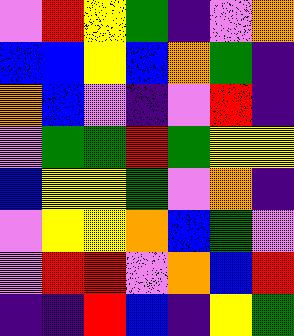[["violet", "red", "yellow", "green", "indigo", "violet", "orange"], ["blue", "blue", "yellow", "blue", "orange", "green", "indigo"], ["orange", "blue", "violet", "indigo", "violet", "red", "indigo"], ["violet", "green", "green", "red", "green", "yellow", "yellow"], ["blue", "yellow", "yellow", "green", "violet", "orange", "indigo"], ["violet", "yellow", "yellow", "orange", "blue", "green", "violet"], ["violet", "red", "red", "violet", "orange", "blue", "red"], ["indigo", "indigo", "red", "blue", "indigo", "yellow", "green"]]